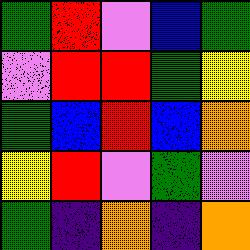[["green", "red", "violet", "blue", "green"], ["violet", "red", "red", "green", "yellow"], ["green", "blue", "red", "blue", "orange"], ["yellow", "red", "violet", "green", "violet"], ["green", "indigo", "orange", "indigo", "orange"]]